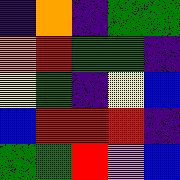[["indigo", "orange", "indigo", "green", "green"], ["orange", "red", "green", "green", "indigo"], ["yellow", "green", "indigo", "yellow", "blue"], ["blue", "red", "red", "red", "indigo"], ["green", "green", "red", "violet", "blue"]]